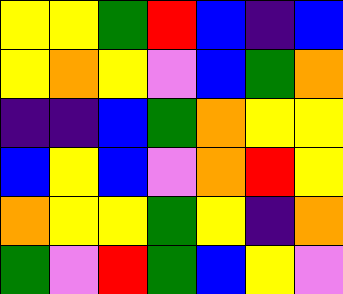[["yellow", "yellow", "green", "red", "blue", "indigo", "blue"], ["yellow", "orange", "yellow", "violet", "blue", "green", "orange"], ["indigo", "indigo", "blue", "green", "orange", "yellow", "yellow"], ["blue", "yellow", "blue", "violet", "orange", "red", "yellow"], ["orange", "yellow", "yellow", "green", "yellow", "indigo", "orange"], ["green", "violet", "red", "green", "blue", "yellow", "violet"]]